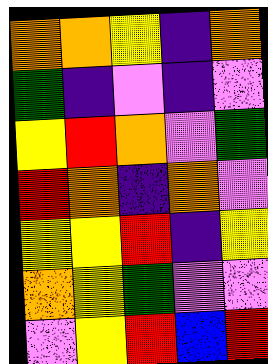[["orange", "orange", "yellow", "indigo", "orange"], ["green", "indigo", "violet", "indigo", "violet"], ["yellow", "red", "orange", "violet", "green"], ["red", "orange", "indigo", "orange", "violet"], ["yellow", "yellow", "red", "indigo", "yellow"], ["orange", "yellow", "green", "violet", "violet"], ["violet", "yellow", "red", "blue", "red"]]